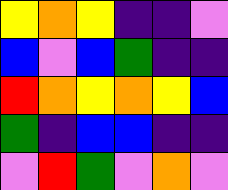[["yellow", "orange", "yellow", "indigo", "indigo", "violet"], ["blue", "violet", "blue", "green", "indigo", "indigo"], ["red", "orange", "yellow", "orange", "yellow", "blue"], ["green", "indigo", "blue", "blue", "indigo", "indigo"], ["violet", "red", "green", "violet", "orange", "violet"]]